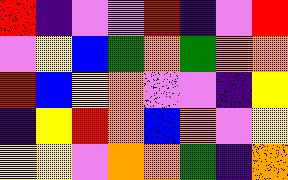[["red", "indigo", "violet", "violet", "red", "indigo", "violet", "red"], ["violet", "yellow", "blue", "green", "orange", "green", "orange", "orange"], ["red", "blue", "yellow", "orange", "violet", "violet", "indigo", "yellow"], ["indigo", "yellow", "red", "orange", "blue", "orange", "violet", "yellow"], ["yellow", "yellow", "violet", "orange", "orange", "green", "indigo", "orange"]]